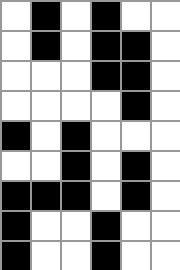[["white", "black", "white", "black", "white", "white"], ["white", "black", "white", "black", "black", "white"], ["white", "white", "white", "black", "black", "white"], ["white", "white", "white", "white", "black", "white"], ["black", "white", "black", "white", "white", "white"], ["white", "white", "black", "white", "black", "white"], ["black", "black", "black", "white", "black", "white"], ["black", "white", "white", "black", "white", "white"], ["black", "white", "white", "black", "white", "white"]]